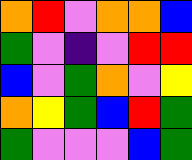[["orange", "red", "violet", "orange", "orange", "blue"], ["green", "violet", "indigo", "violet", "red", "red"], ["blue", "violet", "green", "orange", "violet", "yellow"], ["orange", "yellow", "green", "blue", "red", "green"], ["green", "violet", "violet", "violet", "blue", "green"]]